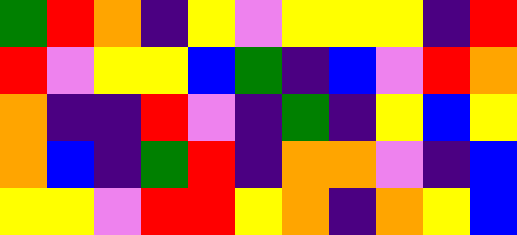[["green", "red", "orange", "indigo", "yellow", "violet", "yellow", "yellow", "yellow", "indigo", "red"], ["red", "violet", "yellow", "yellow", "blue", "green", "indigo", "blue", "violet", "red", "orange"], ["orange", "indigo", "indigo", "red", "violet", "indigo", "green", "indigo", "yellow", "blue", "yellow"], ["orange", "blue", "indigo", "green", "red", "indigo", "orange", "orange", "violet", "indigo", "blue"], ["yellow", "yellow", "violet", "red", "red", "yellow", "orange", "indigo", "orange", "yellow", "blue"]]